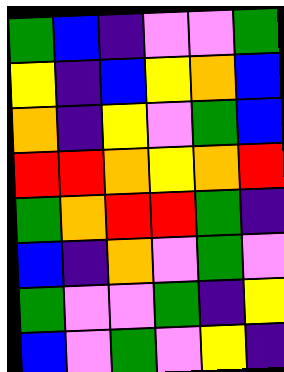[["green", "blue", "indigo", "violet", "violet", "green"], ["yellow", "indigo", "blue", "yellow", "orange", "blue"], ["orange", "indigo", "yellow", "violet", "green", "blue"], ["red", "red", "orange", "yellow", "orange", "red"], ["green", "orange", "red", "red", "green", "indigo"], ["blue", "indigo", "orange", "violet", "green", "violet"], ["green", "violet", "violet", "green", "indigo", "yellow"], ["blue", "violet", "green", "violet", "yellow", "indigo"]]